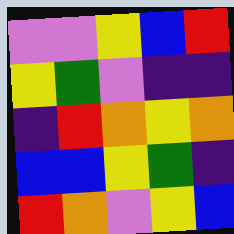[["violet", "violet", "yellow", "blue", "red"], ["yellow", "green", "violet", "indigo", "indigo"], ["indigo", "red", "orange", "yellow", "orange"], ["blue", "blue", "yellow", "green", "indigo"], ["red", "orange", "violet", "yellow", "blue"]]